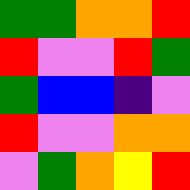[["green", "green", "orange", "orange", "red"], ["red", "violet", "violet", "red", "green"], ["green", "blue", "blue", "indigo", "violet"], ["red", "violet", "violet", "orange", "orange"], ["violet", "green", "orange", "yellow", "red"]]